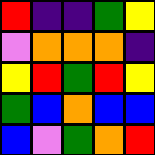[["red", "indigo", "indigo", "green", "yellow"], ["violet", "orange", "orange", "orange", "indigo"], ["yellow", "red", "green", "red", "yellow"], ["green", "blue", "orange", "blue", "blue"], ["blue", "violet", "green", "orange", "red"]]